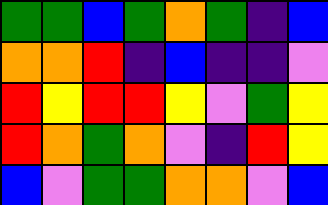[["green", "green", "blue", "green", "orange", "green", "indigo", "blue"], ["orange", "orange", "red", "indigo", "blue", "indigo", "indigo", "violet"], ["red", "yellow", "red", "red", "yellow", "violet", "green", "yellow"], ["red", "orange", "green", "orange", "violet", "indigo", "red", "yellow"], ["blue", "violet", "green", "green", "orange", "orange", "violet", "blue"]]